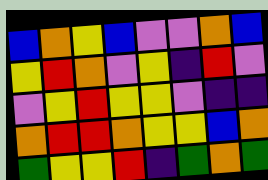[["blue", "orange", "yellow", "blue", "violet", "violet", "orange", "blue"], ["yellow", "red", "orange", "violet", "yellow", "indigo", "red", "violet"], ["violet", "yellow", "red", "yellow", "yellow", "violet", "indigo", "indigo"], ["orange", "red", "red", "orange", "yellow", "yellow", "blue", "orange"], ["green", "yellow", "yellow", "red", "indigo", "green", "orange", "green"]]